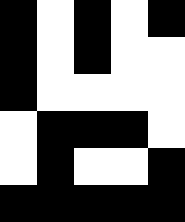[["black", "white", "black", "white", "black"], ["black", "white", "black", "white", "white"], ["black", "white", "white", "white", "white"], ["white", "black", "black", "black", "white"], ["white", "black", "white", "white", "black"], ["black", "black", "black", "black", "black"]]